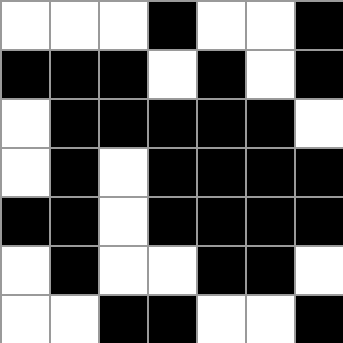[["white", "white", "white", "black", "white", "white", "black"], ["black", "black", "black", "white", "black", "white", "black"], ["white", "black", "black", "black", "black", "black", "white"], ["white", "black", "white", "black", "black", "black", "black"], ["black", "black", "white", "black", "black", "black", "black"], ["white", "black", "white", "white", "black", "black", "white"], ["white", "white", "black", "black", "white", "white", "black"]]